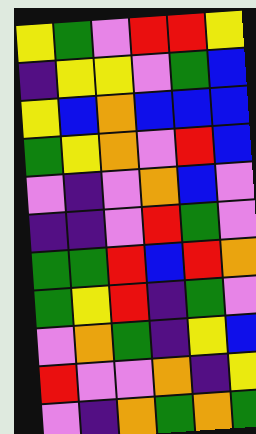[["yellow", "green", "violet", "red", "red", "yellow"], ["indigo", "yellow", "yellow", "violet", "green", "blue"], ["yellow", "blue", "orange", "blue", "blue", "blue"], ["green", "yellow", "orange", "violet", "red", "blue"], ["violet", "indigo", "violet", "orange", "blue", "violet"], ["indigo", "indigo", "violet", "red", "green", "violet"], ["green", "green", "red", "blue", "red", "orange"], ["green", "yellow", "red", "indigo", "green", "violet"], ["violet", "orange", "green", "indigo", "yellow", "blue"], ["red", "violet", "violet", "orange", "indigo", "yellow"], ["violet", "indigo", "orange", "green", "orange", "green"]]